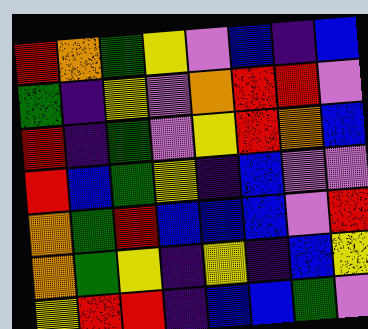[["red", "orange", "green", "yellow", "violet", "blue", "indigo", "blue"], ["green", "indigo", "yellow", "violet", "orange", "red", "red", "violet"], ["red", "indigo", "green", "violet", "yellow", "red", "orange", "blue"], ["red", "blue", "green", "yellow", "indigo", "blue", "violet", "violet"], ["orange", "green", "red", "blue", "blue", "blue", "violet", "red"], ["orange", "green", "yellow", "indigo", "yellow", "indigo", "blue", "yellow"], ["yellow", "red", "red", "indigo", "blue", "blue", "green", "violet"]]